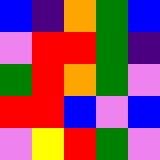[["blue", "indigo", "orange", "green", "blue"], ["violet", "red", "red", "green", "indigo"], ["green", "red", "orange", "green", "violet"], ["red", "red", "blue", "violet", "blue"], ["violet", "yellow", "red", "green", "violet"]]